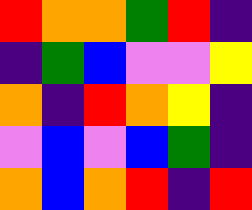[["red", "orange", "orange", "green", "red", "indigo"], ["indigo", "green", "blue", "violet", "violet", "yellow"], ["orange", "indigo", "red", "orange", "yellow", "indigo"], ["violet", "blue", "violet", "blue", "green", "indigo"], ["orange", "blue", "orange", "red", "indigo", "red"]]